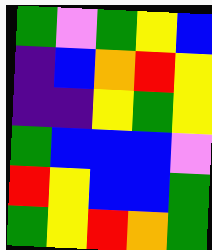[["green", "violet", "green", "yellow", "blue"], ["indigo", "blue", "orange", "red", "yellow"], ["indigo", "indigo", "yellow", "green", "yellow"], ["green", "blue", "blue", "blue", "violet"], ["red", "yellow", "blue", "blue", "green"], ["green", "yellow", "red", "orange", "green"]]